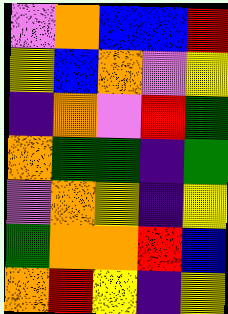[["violet", "orange", "blue", "blue", "red"], ["yellow", "blue", "orange", "violet", "yellow"], ["indigo", "orange", "violet", "red", "green"], ["orange", "green", "green", "indigo", "green"], ["violet", "orange", "yellow", "indigo", "yellow"], ["green", "orange", "orange", "red", "blue"], ["orange", "red", "yellow", "indigo", "yellow"]]